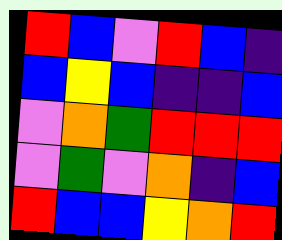[["red", "blue", "violet", "red", "blue", "indigo"], ["blue", "yellow", "blue", "indigo", "indigo", "blue"], ["violet", "orange", "green", "red", "red", "red"], ["violet", "green", "violet", "orange", "indigo", "blue"], ["red", "blue", "blue", "yellow", "orange", "red"]]